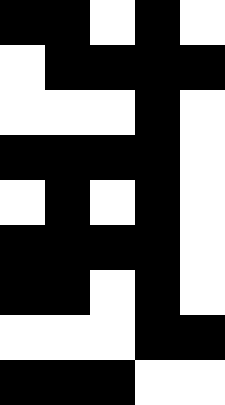[["black", "black", "white", "black", "white"], ["white", "black", "black", "black", "black"], ["white", "white", "white", "black", "white"], ["black", "black", "black", "black", "white"], ["white", "black", "white", "black", "white"], ["black", "black", "black", "black", "white"], ["black", "black", "white", "black", "white"], ["white", "white", "white", "black", "black"], ["black", "black", "black", "white", "white"]]